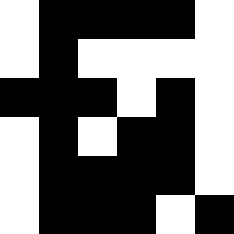[["white", "black", "black", "black", "black", "white"], ["white", "black", "white", "white", "white", "white"], ["black", "black", "black", "white", "black", "white"], ["white", "black", "white", "black", "black", "white"], ["white", "black", "black", "black", "black", "white"], ["white", "black", "black", "black", "white", "black"]]